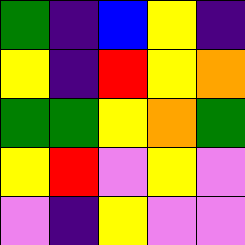[["green", "indigo", "blue", "yellow", "indigo"], ["yellow", "indigo", "red", "yellow", "orange"], ["green", "green", "yellow", "orange", "green"], ["yellow", "red", "violet", "yellow", "violet"], ["violet", "indigo", "yellow", "violet", "violet"]]